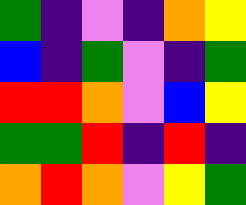[["green", "indigo", "violet", "indigo", "orange", "yellow"], ["blue", "indigo", "green", "violet", "indigo", "green"], ["red", "red", "orange", "violet", "blue", "yellow"], ["green", "green", "red", "indigo", "red", "indigo"], ["orange", "red", "orange", "violet", "yellow", "green"]]